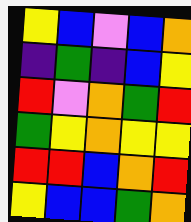[["yellow", "blue", "violet", "blue", "orange"], ["indigo", "green", "indigo", "blue", "yellow"], ["red", "violet", "orange", "green", "red"], ["green", "yellow", "orange", "yellow", "yellow"], ["red", "red", "blue", "orange", "red"], ["yellow", "blue", "blue", "green", "orange"]]